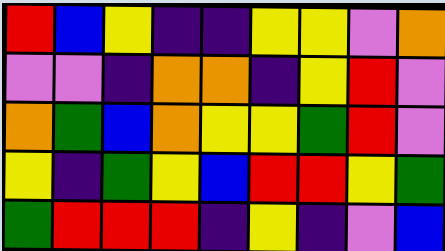[["red", "blue", "yellow", "indigo", "indigo", "yellow", "yellow", "violet", "orange"], ["violet", "violet", "indigo", "orange", "orange", "indigo", "yellow", "red", "violet"], ["orange", "green", "blue", "orange", "yellow", "yellow", "green", "red", "violet"], ["yellow", "indigo", "green", "yellow", "blue", "red", "red", "yellow", "green"], ["green", "red", "red", "red", "indigo", "yellow", "indigo", "violet", "blue"]]